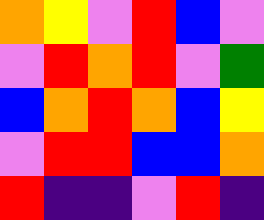[["orange", "yellow", "violet", "red", "blue", "violet"], ["violet", "red", "orange", "red", "violet", "green"], ["blue", "orange", "red", "orange", "blue", "yellow"], ["violet", "red", "red", "blue", "blue", "orange"], ["red", "indigo", "indigo", "violet", "red", "indigo"]]